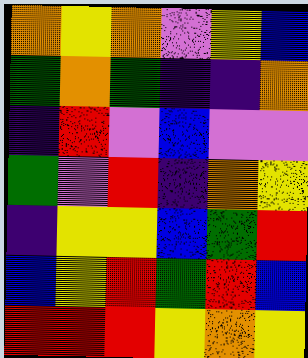[["orange", "yellow", "orange", "violet", "yellow", "blue"], ["green", "orange", "green", "indigo", "indigo", "orange"], ["indigo", "red", "violet", "blue", "violet", "violet"], ["green", "violet", "red", "indigo", "orange", "yellow"], ["indigo", "yellow", "yellow", "blue", "green", "red"], ["blue", "yellow", "red", "green", "red", "blue"], ["red", "red", "red", "yellow", "orange", "yellow"]]